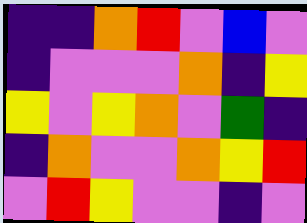[["indigo", "indigo", "orange", "red", "violet", "blue", "violet"], ["indigo", "violet", "violet", "violet", "orange", "indigo", "yellow"], ["yellow", "violet", "yellow", "orange", "violet", "green", "indigo"], ["indigo", "orange", "violet", "violet", "orange", "yellow", "red"], ["violet", "red", "yellow", "violet", "violet", "indigo", "violet"]]